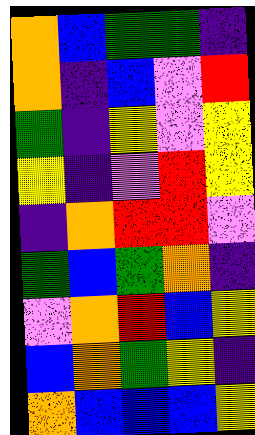[["orange", "blue", "green", "green", "indigo"], ["orange", "indigo", "blue", "violet", "red"], ["green", "indigo", "yellow", "violet", "yellow"], ["yellow", "indigo", "violet", "red", "yellow"], ["indigo", "orange", "red", "red", "violet"], ["green", "blue", "green", "orange", "indigo"], ["violet", "orange", "red", "blue", "yellow"], ["blue", "orange", "green", "yellow", "indigo"], ["orange", "blue", "blue", "blue", "yellow"]]